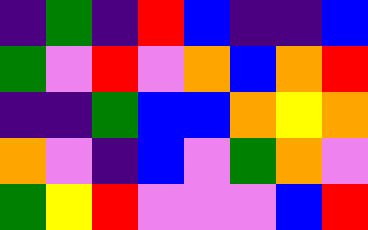[["indigo", "green", "indigo", "red", "blue", "indigo", "indigo", "blue"], ["green", "violet", "red", "violet", "orange", "blue", "orange", "red"], ["indigo", "indigo", "green", "blue", "blue", "orange", "yellow", "orange"], ["orange", "violet", "indigo", "blue", "violet", "green", "orange", "violet"], ["green", "yellow", "red", "violet", "violet", "violet", "blue", "red"]]